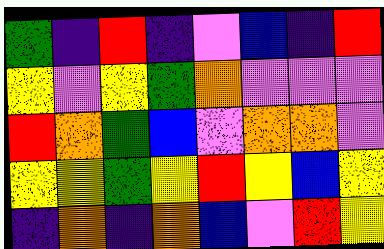[["green", "indigo", "red", "indigo", "violet", "blue", "indigo", "red"], ["yellow", "violet", "yellow", "green", "orange", "violet", "violet", "violet"], ["red", "orange", "green", "blue", "violet", "orange", "orange", "violet"], ["yellow", "yellow", "green", "yellow", "red", "yellow", "blue", "yellow"], ["indigo", "orange", "indigo", "orange", "blue", "violet", "red", "yellow"]]